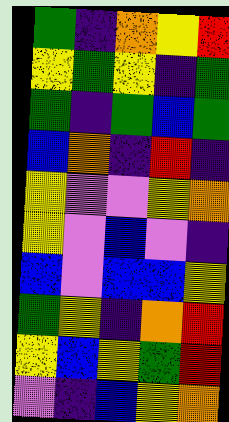[["green", "indigo", "orange", "yellow", "red"], ["yellow", "green", "yellow", "indigo", "green"], ["green", "indigo", "green", "blue", "green"], ["blue", "orange", "indigo", "red", "indigo"], ["yellow", "violet", "violet", "yellow", "orange"], ["yellow", "violet", "blue", "violet", "indigo"], ["blue", "violet", "blue", "blue", "yellow"], ["green", "yellow", "indigo", "orange", "red"], ["yellow", "blue", "yellow", "green", "red"], ["violet", "indigo", "blue", "yellow", "orange"]]